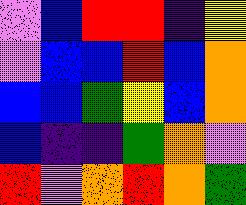[["violet", "blue", "red", "red", "indigo", "yellow"], ["violet", "blue", "blue", "red", "blue", "orange"], ["blue", "blue", "green", "yellow", "blue", "orange"], ["blue", "indigo", "indigo", "green", "orange", "violet"], ["red", "violet", "orange", "red", "orange", "green"]]